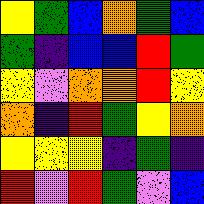[["yellow", "green", "blue", "orange", "green", "blue"], ["green", "indigo", "blue", "blue", "red", "green"], ["yellow", "violet", "orange", "orange", "red", "yellow"], ["orange", "indigo", "red", "green", "yellow", "orange"], ["yellow", "yellow", "yellow", "indigo", "green", "indigo"], ["red", "violet", "red", "green", "violet", "blue"]]